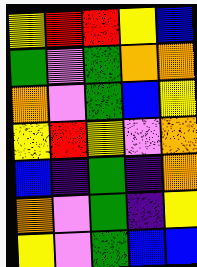[["yellow", "red", "red", "yellow", "blue"], ["green", "violet", "green", "orange", "orange"], ["orange", "violet", "green", "blue", "yellow"], ["yellow", "red", "yellow", "violet", "orange"], ["blue", "indigo", "green", "indigo", "orange"], ["orange", "violet", "green", "indigo", "yellow"], ["yellow", "violet", "green", "blue", "blue"]]